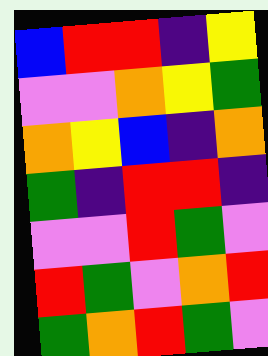[["blue", "red", "red", "indigo", "yellow"], ["violet", "violet", "orange", "yellow", "green"], ["orange", "yellow", "blue", "indigo", "orange"], ["green", "indigo", "red", "red", "indigo"], ["violet", "violet", "red", "green", "violet"], ["red", "green", "violet", "orange", "red"], ["green", "orange", "red", "green", "violet"]]